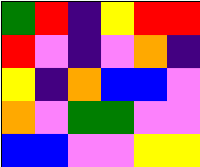[["green", "red", "indigo", "yellow", "red", "red"], ["red", "violet", "indigo", "violet", "orange", "indigo"], ["yellow", "indigo", "orange", "blue", "blue", "violet"], ["orange", "violet", "green", "green", "violet", "violet"], ["blue", "blue", "violet", "violet", "yellow", "yellow"]]